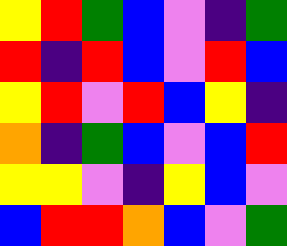[["yellow", "red", "green", "blue", "violet", "indigo", "green"], ["red", "indigo", "red", "blue", "violet", "red", "blue"], ["yellow", "red", "violet", "red", "blue", "yellow", "indigo"], ["orange", "indigo", "green", "blue", "violet", "blue", "red"], ["yellow", "yellow", "violet", "indigo", "yellow", "blue", "violet"], ["blue", "red", "red", "orange", "blue", "violet", "green"]]